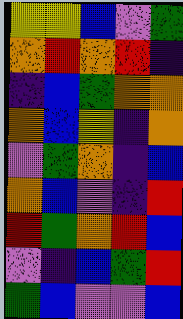[["yellow", "yellow", "blue", "violet", "green"], ["orange", "red", "orange", "red", "indigo"], ["indigo", "blue", "green", "orange", "orange"], ["orange", "blue", "yellow", "indigo", "orange"], ["violet", "green", "orange", "indigo", "blue"], ["orange", "blue", "violet", "indigo", "red"], ["red", "green", "orange", "red", "blue"], ["violet", "indigo", "blue", "green", "red"], ["green", "blue", "violet", "violet", "blue"]]